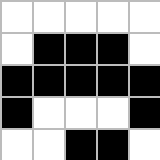[["white", "white", "white", "white", "white"], ["white", "black", "black", "black", "white"], ["black", "black", "black", "black", "black"], ["black", "white", "white", "white", "black"], ["white", "white", "black", "black", "white"]]